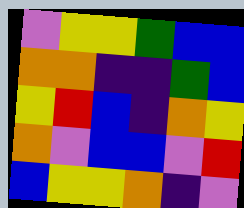[["violet", "yellow", "yellow", "green", "blue", "blue"], ["orange", "orange", "indigo", "indigo", "green", "blue"], ["yellow", "red", "blue", "indigo", "orange", "yellow"], ["orange", "violet", "blue", "blue", "violet", "red"], ["blue", "yellow", "yellow", "orange", "indigo", "violet"]]